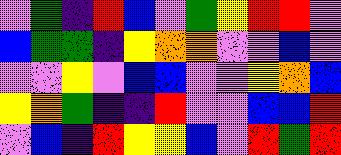[["violet", "green", "indigo", "red", "blue", "violet", "green", "yellow", "red", "red", "violet"], ["blue", "green", "green", "indigo", "yellow", "orange", "orange", "violet", "violet", "blue", "violet"], ["violet", "violet", "yellow", "violet", "blue", "blue", "violet", "violet", "yellow", "orange", "blue"], ["yellow", "orange", "green", "indigo", "indigo", "red", "violet", "violet", "blue", "blue", "red"], ["violet", "blue", "indigo", "red", "yellow", "yellow", "blue", "violet", "red", "green", "red"]]